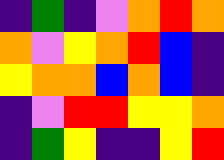[["indigo", "green", "indigo", "violet", "orange", "red", "orange"], ["orange", "violet", "yellow", "orange", "red", "blue", "indigo"], ["yellow", "orange", "orange", "blue", "orange", "blue", "indigo"], ["indigo", "violet", "red", "red", "yellow", "yellow", "orange"], ["indigo", "green", "yellow", "indigo", "indigo", "yellow", "red"]]